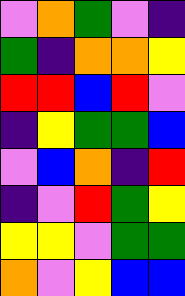[["violet", "orange", "green", "violet", "indigo"], ["green", "indigo", "orange", "orange", "yellow"], ["red", "red", "blue", "red", "violet"], ["indigo", "yellow", "green", "green", "blue"], ["violet", "blue", "orange", "indigo", "red"], ["indigo", "violet", "red", "green", "yellow"], ["yellow", "yellow", "violet", "green", "green"], ["orange", "violet", "yellow", "blue", "blue"]]